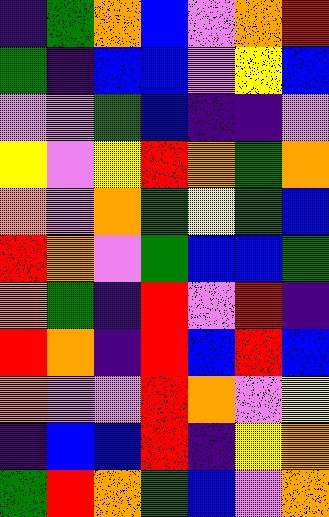[["indigo", "green", "orange", "blue", "violet", "orange", "red"], ["green", "indigo", "blue", "blue", "violet", "yellow", "blue"], ["violet", "violet", "green", "blue", "indigo", "indigo", "violet"], ["yellow", "violet", "yellow", "red", "orange", "green", "orange"], ["orange", "violet", "orange", "green", "yellow", "green", "blue"], ["red", "orange", "violet", "green", "blue", "blue", "green"], ["orange", "green", "indigo", "red", "violet", "red", "indigo"], ["red", "orange", "indigo", "red", "blue", "red", "blue"], ["orange", "violet", "violet", "red", "orange", "violet", "yellow"], ["indigo", "blue", "blue", "red", "indigo", "yellow", "orange"], ["green", "red", "orange", "green", "blue", "violet", "orange"]]